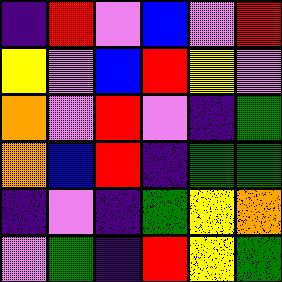[["indigo", "red", "violet", "blue", "violet", "red"], ["yellow", "violet", "blue", "red", "yellow", "violet"], ["orange", "violet", "red", "violet", "indigo", "green"], ["orange", "blue", "red", "indigo", "green", "green"], ["indigo", "violet", "indigo", "green", "yellow", "orange"], ["violet", "green", "indigo", "red", "yellow", "green"]]